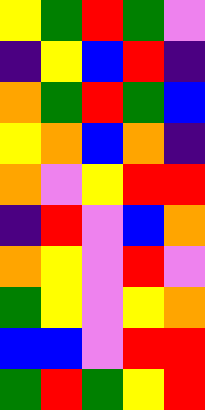[["yellow", "green", "red", "green", "violet"], ["indigo", "yellow", "blue", "red", "indigo"], ["orange", "green", "red", "green", "blue"], ["yellow", "orange", "blue", "orange", "indigo"], ["orange", "violet", "yellow", "red", "red"], ["indigo", "red", "violet", "blue", "orange"], ["orange", "yellow", "violet", "red", "violet"], ["green", "yellow", "violet", "yellow", "orange"], ["blue", "blue", "violet", "red", "red"], ["green", "red", "green", "yellow", "red"]]